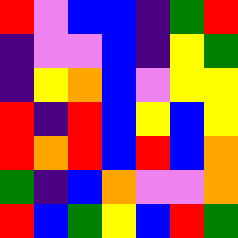[["red", "violet", "blue", "blue", "indigo", "green", "red"], ["indigo", "violet", "violet", "blue", "indigo", "yellow", "green"], ["indigo", "yellow", "orange", "blue", "violet", "yellow", "yellow"], ["red", "indigo", "red", "blue", "yellow", "blue", "yellow"], ["red", "orange", "red", "blue", "red", "blue", "orange"], ["green", "indigo", "blue", "orange", "violet", "violet", "orange"], ["red", "blue", "green", "yellow", "blue", "red", "green"]]